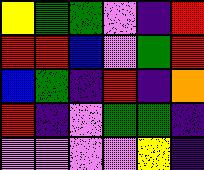[["yellow", "green", "green", "violet", "indigo", "red"], ["red", "red", "blue", "violet", "green", "red"], ["blue", "green", "indigo", "red", "indigo", "orange"], ["red", "indigo", "violet", "green", "green", "indigo"], ["violet", "violet", "violet", "violet", "yellow", "indigo"]]